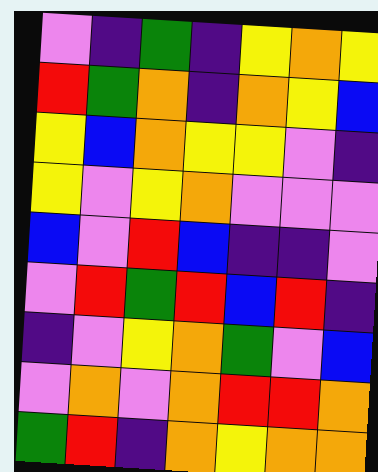[["violet", "indigo", "green", "indigo", "yellow", "orange", "yellow"], ["red", "green", "orange", "indigo", "orange", "yellow", "blue"], ["yellow", "blue", "orange", "yellow", "yellow", "violet", "indigo"], ["yellow", "violet", "yellow", "orange", "violet", "violet", "violet"], ["blue", "violet", "red", "blue", "indigo", "indigo", "violet"], ["violet", "red", "green", "red", "blue", "red", "indigo"], ["indigo", "violet", "yellow", "orange", "green", "violet", "blue"], ["violet", "orange", "violet", "orange", "red", "red", "orange"], ["green", "red", "indigo", "orange", "yellow", "orange", "orange"]]